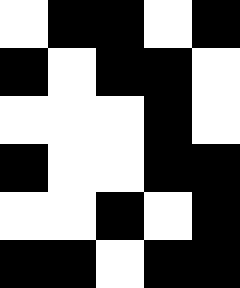[["white", "black", "black", "white", "black"], ["black", "white", "black", "black", "white"], ["white", "white", "white", "black", "white"], ["black", "white", "white", "black", "black"], ["white", "white", "black", "white", "black"], ["black", "black", "white", "black", "black"]]